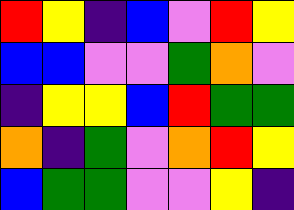[["red", "yellow", "indigo", "blue", "violet", "red", "yellow"], ["blue", "blue", "violet", "violet", "green", "orange", "violet"], ["indigo", "yellow", "yellow", "blue", "red", "green", "green"], ["orange", "indigo", "green", "violet", "orange", "red", "yellow"], ["blue", "green", "green", "violet", "violet", "yellow", "indigo"]]